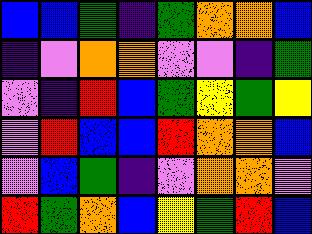[["blue", "blue", "green", "indigo", "green", "orange", "orange", "blue"], ["indigo", "violet", "orange", "orange", "violet", "violet", "indigo", "green"], ["violet", "indigo", "red", "blue", "green", "yellow", "green", "yellow"], ["violet", "red", "blue", "blue", "red", "orange", "orange", "blue"], ["violet", "blue", "green", "indigo", "violet", "orange", "orange", "violet"], ["red", "green", "orange", "blue", "yellow", "green", "red", "blue"]]